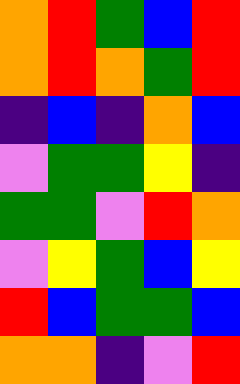[["orange", "red", "green", "blue", "red"], ["orange", "red", "orange", "green", "red"], ["indigo", "blue", "indigo", "orange", "blue"], ["violet", "green", "green", "yellow", "indigo"], ["green", "green", "violet", "red", "orange"], ["violet", "yellow", "green", "blue", "yellow"], ["red", "blue", "green", "green", "blue"], ["orange", "orange", "indigo", "violet", "red"]]